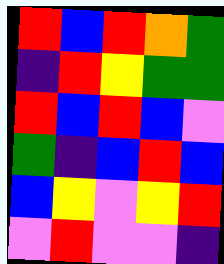[["red", "blue", "red", "orange", "green"], ["indigo", "red", "yellow", "green", "green"], ["red", "blue", "red", "blue", "violet"], ["green", "indigo", "blue", "red", "blue"], ["blue", "yellow", "violet", "yellow", "red"], ["violet", "red", "violet", "violet", "indigo"]]